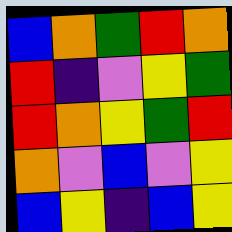[["blue", "orange", "green", "red", "orange"], ["red", "indigo", "violet", "yellow", "green"], ["red", "orange", "yellow", "green", "red"], ["orange", "violet", "blue", "violet", "yellow"], ["blue", "yellow", "indigo", "blue", "yellow"]]